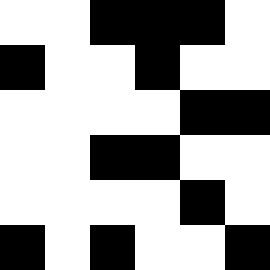[["white", "white", "black", "black", "black", "white"], ["black", "white", "white", "black", "white", "white"], ["white", "white", "white", "white", "black", "black"], ["white", "white", "black", "black", "white", "white"], ["white", "white", "white", "white", "black", "white"], ["black", "white", "black", "white", "white", "black"]]